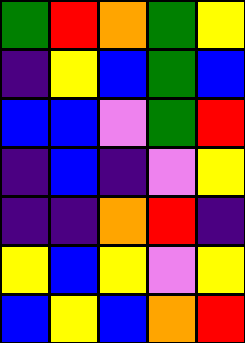[["green", "red", "orange", "green", "yellow"], ["indigo", "yellow", "blue", "green", "blue"], ["blue", "blue", "violet", "green", "red"], ["indigo", "blue", "indigo", "violet", "yellow"], ["indigo", "indigo", "orange", "red", "indigo"], ["yellow", "blue", "yellow", "violet", "yellow"], ["blue", "yellow", "blue", "orange", "red"]]